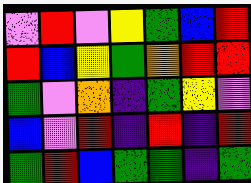[["violet", "red", "violet", "yellow", "green", "blue", "red"], ["red", "blue", "yellow", "green", "orange", "red", "red"], ["green", "violet", "orange", "indigo", "green", "yellow", "violet"], ["blue", "violet", "red", "indigo", "red", "indigo", "red"], ["green", "red", "blue", "green", "green", "indigo", "green"]]